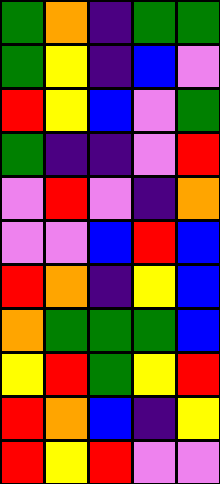[["green", "orange", "indigo", "green", "green"], ["green", "yellow", "indigo", "blue", "violet"], ["red", "yellow", "blue", "violet", "green"], ["green", "indigo", "indigo", "violet", "red"], ["violet", "red", "violet", "indigo", "orange"], ["violet", "violet", "blue", "red", "blue"], ["red", "orange", "indigo", "yellow", "blue"], ["orange", "green", "green", "green", "blue"], ["yellow", "red", "green", "yellow", "red"], ["red", "orange", "blue", "indigo", "yellow"], ["red", "yellow", "red", "violet", "violet"]]